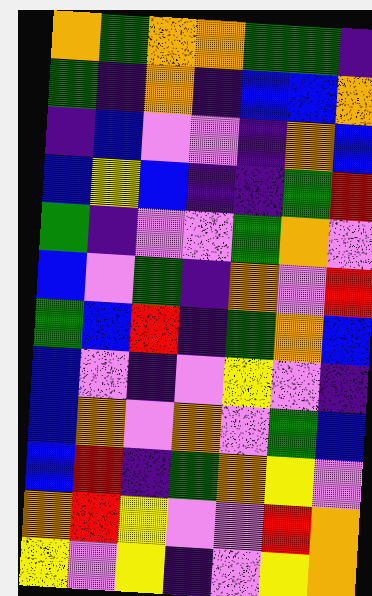[["orange", "green", "orange", "orange", "green", "green", "indigo"], ["green", "indigo", "orange", "indigo", "blue", "blue", "orange"], ["indigo", "blue", "violet", "violet", "indigo", "orange", "blue"], ["blue", "yellow", "blue", "indigo", "indigo", "green", "red"], ["green", "indigo", "violet", "violet", "green", "orange", "violet"], ["blue", "violet", "green", "indigo", "orange", "violet", "red"], ["green", "blue", "red", "indigo", "green", "orange", "blue"], ["blue", "violet", "indigo", "violet", "yellow", "violet", "indigo"], ["blue", "orange", "violet", "orange", "violet", "green", "blue"], ["blue", "red", "indigo", "green", "orange", "yellow", "violet"], ["orange", "red", "yellow", "violet", "violet", "red", "orange"], ["yellow", "violet", "yellow", "indigo", "violet", "yellow", "orange"]]